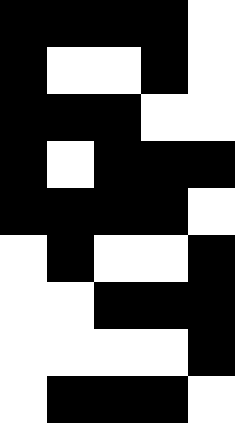[["black", "black", "black", "black", "white"], ["black", "white", "white", "black", "white"], ["black", "black", "black", "white", "white"], ["black", "white", "black", "black", "black"], ["black", "black", "black", "black", "white"], ["white", "black", "white", "white", "black"], ["white", "white", "black", "black", "black"], ["white", "white", "white", "white", "black"], ["white", "black", "black", "black", "white"]]